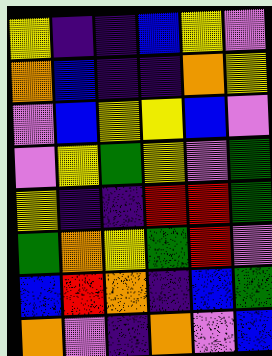[["yellow", "indigo", "indigo", "blue", "yellow", "violet"], ["orange", "blue", "indigo", "indigo", "orange", "yellow"], ["violet", "blue", "yellow", "yellow", "blue", "violet"], ["violet", "yellow", "green", "yellow", "violet", "green"], ["yellow", "indigo", "indigo", "red", "red", "green"], ["green", "orange", "yellow", "green", "red", "violet"], ["blue", "red", "orange", "indigo", "blue", "green"], ["orange", "violet", "indigo", "orange", "violet", "blue"]]